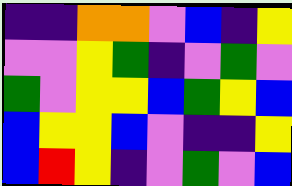[["indigo", "indigo", "orange", "orange", "violet", "blue", "indigo", "yellow"], ["violet", "violet", "yellow", "green", "indigo", "violet", "green", "violet"], ["green", "violet", "yellow", "yellow", "blue", "green", "yellow", "blue"], ["blue", "yellow", "yellow", "blue", "violet", "indigo", "indigo", "yellow"], ["blue", "red", "yellow", "indigo", "violet", "green", "violet", "blue"]]